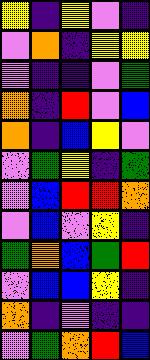[["yellow", "indigo", "yellow", "violet", "indigo"], ["violet", "orange", "indigo", "yellow", "yellow"], ["violet", "indigo", "indigo", "violet", "green"], ["orange", "indigo", "red", "violet", "blue"], ["orange", "indigo", "blue", "yellow", "violet"], ["violet", "green", "yellow", "indigo", "green"], ["violet", "blue", "red", "red", "orange"], ["violet", "blue", "violet", "yellow", "indigo"], ["green", "orange", "blue", "green", "red"], ["violet", "blue", "blue", "yellow", "indigo"], ["orange", "indigo", "violet", "indigo", "indigo"], ["violet", "green", "orange", "red", "blue"]]